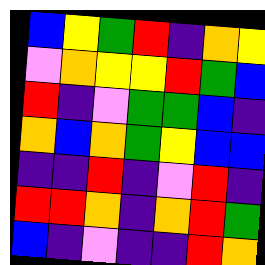[["blue", "yellow", "green", "red", "indigo", "orange", "yellow"], ["violet", "orange", "yellow", "yellow", "red", "green", "blue"], ["red", "indigo", "violet", "green", "green", "blue", "indigo"], ["orange", "blue", "orange", "green", "yellow", "blue", "blue"], ["indigo", "indigo", "red", "indigo", "violet", "red", "indigo"], ["red", "red", "orange", "indigo", "orange", "red", "green"], ["blue", "indigo", "violet", "indigo", "indigo", "red", "orange"]]